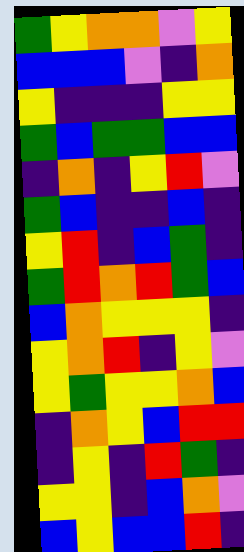[["green", "yellow", "orange", "orange", "violet", "yellow"], ["blue", "blue", "blue", "violet", "indigo", "orange"], ["yellow", "indigo", "indigo", "indigo", "yellow", "yellow"], ["green", "blue", "green", "green", "blue", "blue"], ["indigo", "orange", "indigo", "yellow", "red", "violet"], ["green", "blue", "indigo", "indigo", "blue", "indigo"], ["yellow", "red", "indigo", "blue", "green", "indigo"], ["green", "red", "orange", "red", "green", "blue"], ["blue", "orange", "yellow", "yellow", "yellow", "indigo"], ["yellow", "orange", "red", "indigo", "yellow", "violet"], ["yellow", "green", "yellow", "yellow", "orange", "blue"], ["indigo", "orange", "yellow", "blue", "red", "red"], ["indigo", "yellow", "indigo", "red", "green", "indigo"], ["yellow", "yellow", "indigo", "blue", "orange", "violet"], ["blue", "yellow", "blue", "blue", "red", "indigo"]]